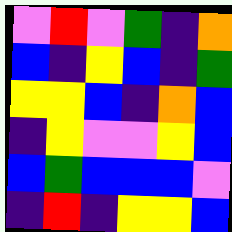[["violet", "red", "violet", "green", "indigo", "orange"], ["blue", "indigo", "yellow", "blue", "indigo", "green"], ["yellow", "yellow", "blue", "indigo", "orange", "blue"], ["indigo", "yellow", "violet", "violet", "yellow", "blue"], ["blue", "green", "blue", "blue", "blue", "violet"], ["indigo", "red", "indigo", "yellow", "yellow", "blue"]]